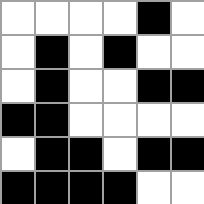[["white", "white", "white", "white", "black", "white"], ["white", "black", "white", "black", "white", "white"], ["white", "black", "white", "white", "black", "black"], ["black", "black", "white", "white", "white", "white"], ["white", "black", "black", "white", "black", "black"], ["black", "black", "black", "black", "white", "white"]]